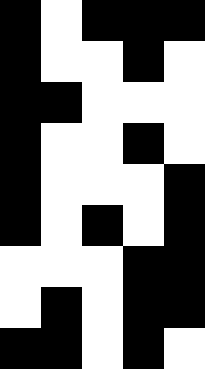[["black", "white", "black", "black", "black"], ["black", "white", "white", "black", "white"], ["black", "black", "white", "white", "white"], ["black", "white", "white", "black", "white"], ["black", "white", "white", "white", "black"], ["black", "white", "black", "white", "black"], ["white", "white", "white", "black", "black"], ["white", "black", "white", "black", "black"], ["black", "black", "white", "black", "white"]]